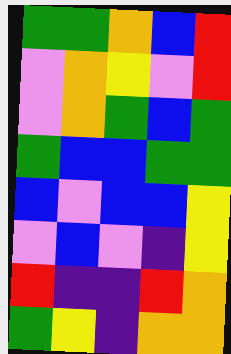[["green", "green", "orange", "blue", "red"], ["violet", "orange", "yellow", "violet", "red"], ["violet", "orange", "green", "blue", "green"], ["green", "blue", "blue", "green", "green"], ["blue", "violet", "blue", "blue", "yellow"], ["violet", "blue", "violet", "indigo", "yellow"], ["red", "indigo", "indigo", "red", "orange"], ["green", "yellow", "indigo", "orange", "orange"]]